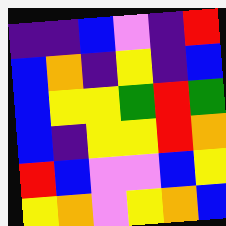[["indigo", "indigo", "blue", "violet", "indigo", "red"], ["blue", "orange", "indigo", "yellow", "indigo", "blue"], ["blue", "yellow", "yellow", "green", "red", "green"], ["blue", "indigo", "yellow", "yellow", "red", "orange"], ["red", "blue", "violet", "violet", "blue", "yellow"], ["yellow", "orange", "violet", "yellow", "orange", "blue"]]